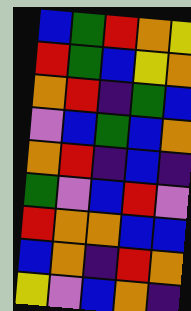[["blue", "green", "red", "orange", "yellow"], ["red", "green", "blue", "yellow", "orange"], ["orange", "red", "indigo", "green", "blue"], ["violet", "blue", "green", "blue", "orange"], ["orange", "red", "indigo", "blue", "indigo"], ["green", "violet", "blue", "red", "violet"], ["red", "orange", "orange", "blue", "blue"], ["blue", "orange", "indigo", "red", "orange"], ["yellow", "violet", "blue", "orange", "indigo"]]